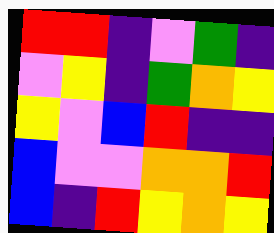[["red", "red", "indigo", "violet", "green", "indigo"], ["violet", "yellow", "indigo", "green", "orange", "yellow"], ["yellow", "violet", "blue", "red", "indigo", "indigo"], ["blue", "violet", "violet", "orange", "orange", "red"], ["blue", "indigo", "red", "yellow", "orange", "yellow"]]